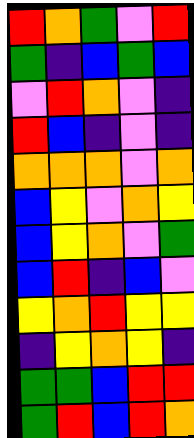[["red", "orange", "green", "violet", "red"], ["green", "indigo", "blue", "green", "blue"], ["violet", "red", "orange", "violet", "indigo"], ["red", "blue", "indigo", "violet", "indigo"], ["orange", "orange", "orange", "violet", "orange"], ["blue", "yellow", "violet", "orange", "yellow"], ["blue", "yellow", "orange", "violet", "green"], ["blue", "red", "indigo", "blue", "violet"], ["yellow", "orange", "red", "yellow", "yellow"], ["indigo", "yellow", "orange", "yellow", "indigo"], ["green", "green", "blue", "red", "red"], ["green", "red", "blue", "red", "orange"]]